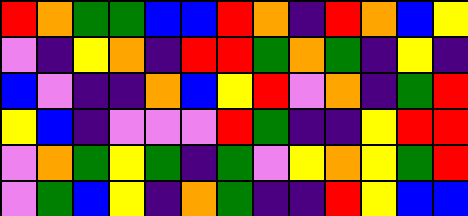[["red", "orange", "green", "green", "blue", "blue", "red", "orange", "indigo", "red", "orange", "blue", "yellow"], ["violet", "indigo", "yellow", "orange", "indigo", "red", "red", "green", "orange", "green", "indigo", "yellow", "indigo"], ["blue", "violet", "indigo", "indigo", "orange", "blue", "yellow", "red", "violet", "orange", "indigo", "green", "red"], ["yellow", "blue", "indigo", "violet", "violet", "violet", "red", "green", "indigo", "indigo", "yellow", "red", "red"], ["violet", "orange", "green", "yellow", "green", "indigo", "green", "violet", "yellow", "orange", "yellow", "green", "red"], ["violet", "green", "blue", "yellow", "indigo", "orange", "green", "indigo", "indigo", "red", "yellow", "blue", "blue"]]